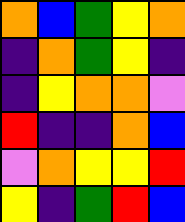[["orange", "blue", "green", "yellow", "orange"], ["indigo", "orange", "green", "yellow", "indigo"], ["indigo", "yellow", "orange", "orange", "violet"], ["red", "indigo", "indigo", "orange", "blue"], ["violet", "orange", "yellow", "yellow", "red"], ["yellow", "indigo", "green", "red", "blue"]]